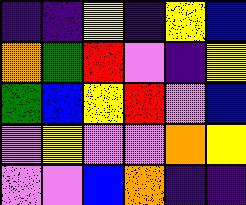[["indigo", "indigo", "yellow", "indigo", "yellow", "blue"], ["orange", "green", "red", "violet", "indigo", "yellow"], ["green", "blue", "yellow", "red", "violet", "blue"], ["violet", "yellow", "violet", "violet", "orange", "yellow"], ["violet", "violet", "blue", "orange", "indigo", "indigo"]]